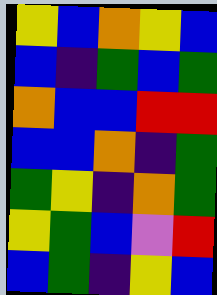[["yellow", "blue", "orange", "yellow", "blue"], ["blue", "indigo", "green", "blue", "green"], ["orange", "blue", "blue", "red", "red"], ["blue", "blue", "orange", "indigo", "green"], ["green", "yellow", "indigo", "orange", "green"], ["yellow", "green", "blue", "violet", "red"], ["blue", "green", "indigo", "yellow", "blue"]]